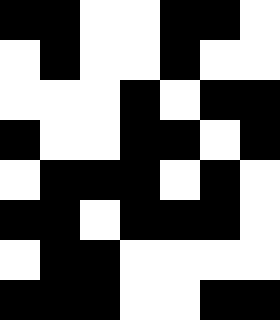[["black", "black", "white", "white", "black", "black", "white"], ["white", "black", "white", "white", "black", "white", "white"], ["white", "white", "white", "black", "white", "black", "black"], ["black", "white", "white", "black", "black", "white", "black"], ["white", "black", "black", "black", "white", "black", "white"], ["black", "black", "white", "black", "black", "black", "white"], ["white", "black", "black", "white", "white", "white", "white"], ["black", "black", "black", "white", "white", "black", "black"]]